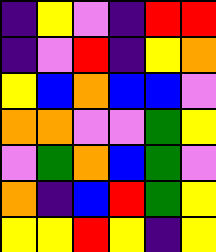[["indigo", "yellow", "violet", "indigo", "red", "red"], ["indigo", "violet", "red", "indigo", "yellow", "orange"], ["yellow", "blue", "orange", "blue", "blue", "violet"], ["orange", "orange", "violet", "violet", "green", "yellow"], ["violet", "green", "orange", "blue", "green", "violet"], ["orange", "indigo", "blue", "red", "green", "yellow"], ["yellow", "yellow", "red", "yellow", "indigo", "yellow"]]